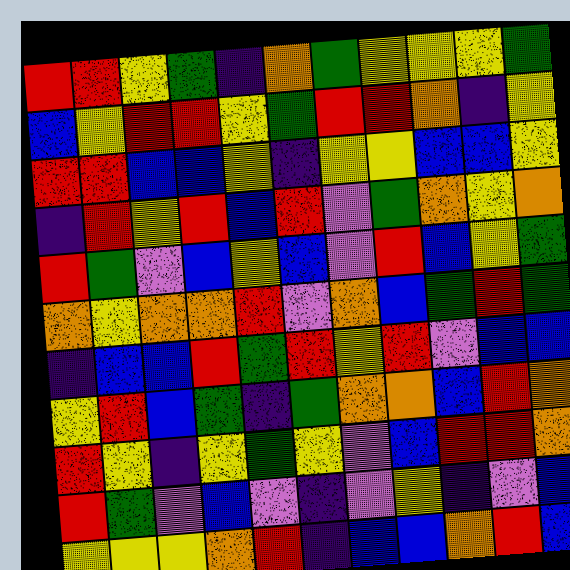[["red", "red", "yellow", "green", "indigo", "orange", "green", "yellow", "yellow", "yellow", "green"], ["blue", "yellow", "red", "red", "yellow", "green", "red", "red", "orange", "indigo", "yellow"], ["red", "red", "blue", "blue", "yellow", "indigo", "yellow", "yellow", "blue", "blue", "yellow"], ["indigo", "red", "yellow", "red", "blue", "red", "violet", "green", "orange", "yellow", "orange"], ["red", "green", "violet", "blue", "yellow", "blue", "violet", "red", "blue", "yellow", "green"], ["orange", "yellow", "orange", "orange", "red", "violet", "orange", "blue", "green", "red", "green"], ["indigo", "blue", "blue", "red", "green", "red", "yellow", "red", "violet", "blue", "blue"], ["yellow", "red", "blue", "green", "indigo", "green", "orange", "orange", "blue", "red", "orange"], ["red", "yellow", "indigo", "yellow", "green", "yellow", "violet", "blue", "red", "red", "orange"], ["red", "green", "violet", "blue", "violet", "indigo", "violet", "yellow", "indigo", "violet", "blue"], ["yellow", "yellow", "yellow", "orange", "red", "indigo", "blue", "blue", "orange", "red", "blue"]]